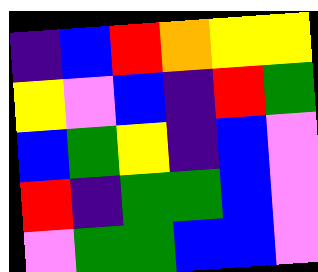[["indigo", "blue", "red", "orange", "yellow", "yellow"], ["yellow", "violet", "blue", "indigo", "red", "green"], ["blue", "green", "yellow", "indigo", "blue", "violet"], ["red", "indigo", "green", "green", "blue", "violet"], ["violet", "green", "green", "blue", "blue", "violet"]]